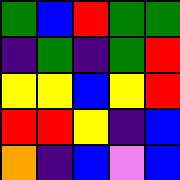[["green", "blue", "red", "green", "green"], ["indigo", "green", "indigo", "green", "red"], ["yellow", "yellow", "blue", "yellow", "red"], ["red", "red", "yellow", "indigo", "blue"], ["orange", "indigo", "blue", "violet", "blue"]]